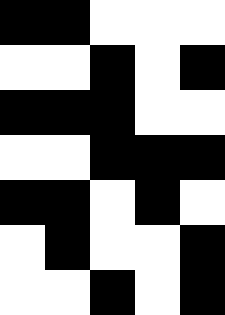[["black", "black", "white", "white", "white"], ["white", "white", "black", "white", "black"], ["black", "black", "black", "white", "white"], ["white", "white", "black", "black", "black"], ["black", "black", "white", "black", "white"], ["white", "black", "white", "white", "black"], ["white", "white", "black", "white", "black"]]